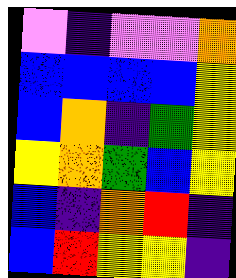[["violet", "indigo", "violet", "violet", "orange"], ["blue", "blue", "blue", "blue", "yellow"], ["blue", "orange", "indigo", "green", "yellow"], ["yellow", "orange", "green", "blue", "yellow"], ["blue", "indigo", "orange", "red", "indigo"], ["blue", "red", "yellow", "yellow", "indigo"]]